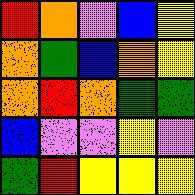[["red", "orange", "violet", "blue", "yellow"], ["orange", "green", "blue", "orange", "yellow"], ["orange", "red", "orange", "green", "green"], ["blue", "violet", "violet", "yellow", "violet"], ["green", "red", "yellow", "yellow", "yellow"]]